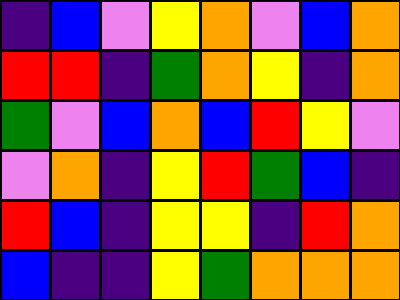[["indigo", "blue", "violet", "yellow", "orange", "violet", "blue", "orange"], ["red", "red", "indigo", "green", "orange", "yellow", "indigo", "orange"], ["green", "violet", "blue", "orange", "blue", "red", "yellow", "violet"], ["violet", "orange", "indigo", "yellow", "red", "green", "blue", "indigo"], ["red", "blue", "indigo", "yellow", "yellow", "indigo", "red", "orange"], ["blue", "indigo", "indigo", "yellow", "green", "orange", "orange", "orange"]]